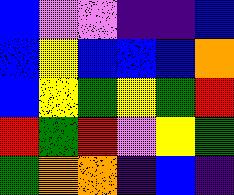[["blue", "violet", "violet", "indigo", "indigo", "blue"], ["blue", "yellow", "blue", "blue", "blue", "orange"], ["blue", "yellow", "green", "yellow", "green", "red"], ["red", "green", "red", "violet", "yellow", "green"], ["green", "orange", "orange", "indigo", "blue", "indigo"]]